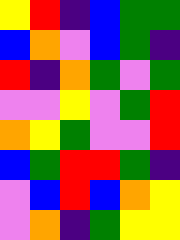[["yellow", "red", "indigo", "blue", "green", "green"], ["blue", "orange", "violet", "blue", "green", "indigo"], ["red", "indigo", "orange", "green", "violet", "green"], ["violet", "violet", "yellow", "violet", "green", "red"], ["orange", "yellow", "green", "violet", "violet", "red"], ["blue", "green", "red", "red", "green", "indigo"], ["violet", "blue", "red", "blue", "orange", "yellow"], ["violet", "orange", "indigo", "green", "yellow", "yellow"]]